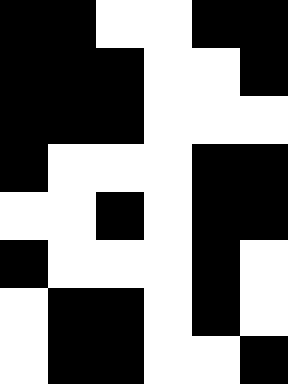[["black", "black", "white", "white", "black", "black"], ["black", "black", "black", "white", "white", "black"], ["black", "black", "black", "white", "white", "white"], ["black", "white", "white", "white", "black", "black"], ["white", "white", "black", "white", "black", "black"], ["black", "white", "white", "white", "black", "white"], ["white", "black", "black", "white", "black", "white"], ["white", "black", "black", "white", "white", "black"]]